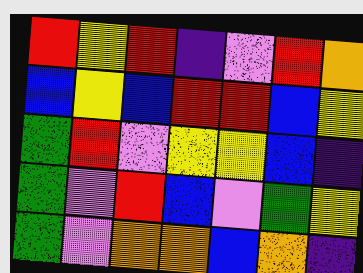[["red", "yellow", "red", "indigo", "violet", "red", "orange"], ["blue", "yellow", "blue", "red", "red", "blue", "yellow"], ["green", "red", "violet", "yellow", "yellow", "blue", "indigo"], ["green", "violet", "red", "blue", "violet", "green", "yellow"], ["green", "violet", "orange", "orange", "blue", "orange", "indigo"]]